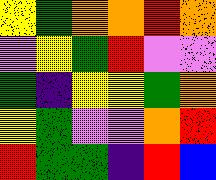[["yellow", "green", "orange", "orange", "red", "orange"], ["violet", "yellow", "green", "red", "violet", "violet"], ["green", "indigo", "yellow", "yellow", "green", "orange"], ["yellow", "green", "violet", "violet", "orange", "red"], ["red", "green", "green", "indigo", "red", "blue"]]